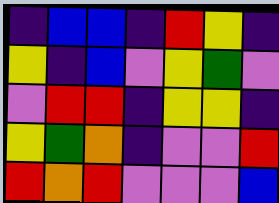[["indigo", "blue", "blue", "indigo", "red", "yellow", "indigo"], ["yellow", "indigo", "blue", "violet", "yellow", "green", "violet"], ["violet", "red", "red", "indigo", "yellow", "yellow", "indigo"], ["yellow", "green", "orange", "indigo", "violet", "violet", "red"], ["red", "orange", "red", "violet", "violet", "violet", "blue"]]